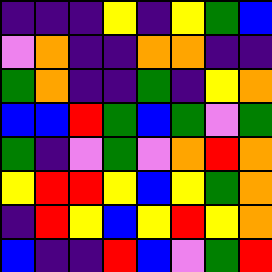[["indigo", "indigo", "indigo", "yellow", "indigo", "yellow", "green", "blue"], ["violet", "orange", "indigo", "indigo", "orange", "orange", "indigo", "indigo"], ["green", "orange", "indigo", "indigo", "green", "indigo", "yellow", "orange"], ["blue", "blue", "red", "green", "blue", "green", "violet", "green"], ["green", "indigo", "violet", "green", "violet", "orange", "red", "orange"], ["yellow", "red", "red", "yellow", "blue", "yellow", "green", "orange"], ["indigo", "red", "yellow", "blue", "yellow", "red", "yellow", "orange"], ["blue", "indigo", "indigo", "red", "blue", "violet", "green", "red"]]